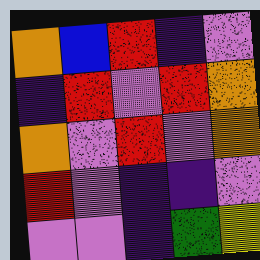[["orange", "blue", "red", "indigo", "violet"], ["indigo", "red", "violet", "red", "orange"], ["orange", "violet", "red", "violet", "orange"], ["red", "violet", "indigo", "indigo", "violet"], ["violet", "violet", "indigo", "green", "yellow"]]